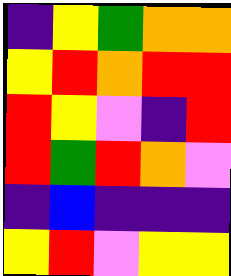[["indigo", "yellow", "green", "orange", "orange"], ["yellow", "red", "orange", "red", "red"], ["red", "yellow", "violet", "indigo", "red"], ["red", "green", "red", "orange", "violet"], ["indigo", "blue", "indigo", "indigo", "indigo"], ["yellow", "red", "violet", "yellow", "yellow"]]